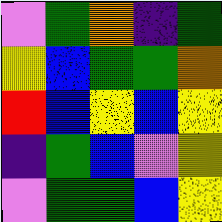[["violet", "green", "orange", "indigo", "green"], ["yellow", "blue", "green", "green", "orange"], ["red", "blue", "yellow", "blue", "yellow"], ["indigo", "green", "blue", "violet", "yellow"], ["violet", "green", "green", "blue", "yellow"]]